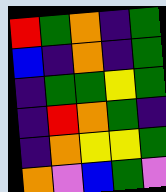[["red", "green", "orange", "indigo", "green"], ["blue", "indigo", "orange", "indigo", "green"], ["indigo", "green", "green", "yellow", "green"], ["indigo", "red", "orange", "green", "indigo"], ["indigo", "orange", "yellow", "yellow", "green"], ["orange", "violet", "blue", "green", "violet"]]